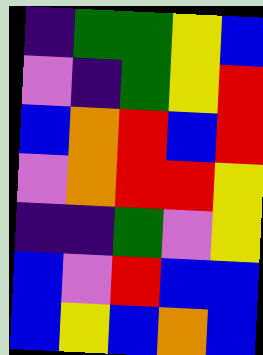[["indigo", "green", "green", "yellow", "blue"], ["violet", "indigo", "green", "yellow", "red"], ["blue", "orange", "red", "blue", "red"], ["violet", "orange", "red", "red", "yellow"], ["indigo", "indigo", "green", "violet", "yellow"], ["blue", "violet", "red", "blue", "blue"], ["blue", "yellow", "blue", "orange", "blue"]]